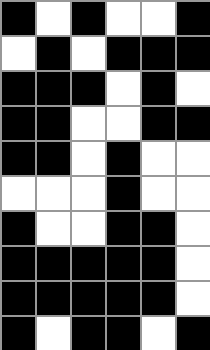[["black", "white", "black", "white", "white", "black"], ["white", "black", "white", "black", "black", "black"], ["black", "black", "black", "white", "black", "white"], ["black", "black", "white", "white", "black", "black"], ["black", "black", "white", "black", "white", "white"], ["white", "white", "white", "black", "white", "white"], ["black", "white", "white", "black", "black", "white"], ["black", "black", "black", "black", "black", "white"], ["black", "black", "black", "black", "black", "white"], ["black", "white", "black", "black", "white", "black"]]